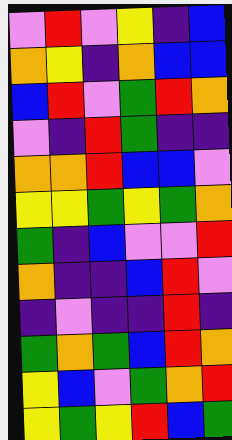[["violet", "red", "violet", "yellow", "indigo", "blue"], ["orange", "yellow", "indigo", "orange", "blue", "blue"], ["blue", "red", "violet", "green", "red", "orange"], ["violet", "indigo", "red", "green", "indigo", "indigo"], ["orange", "orange", "red", "blue", "blue", "violet"], ["yellow", "yellow", "green", "yellow", "green", "orange"], ["green", "indigo", "blue", "violet", "violet", "red"], ["orange", "indigo", "indigo", "blue", "red", "violet"], ["indigo", "violet", "indigo", "indigo", "red", "indigo"], ["green", "orange", "green", "blue", "red", "orange"], ["yellow", "blue", "violet", "green", "orange", "red"], ["yellow", "green", "yellow", "red", "blue", "green"]]